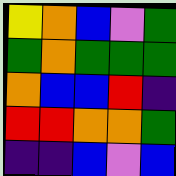[["yellow", "orange", "blue", "violet", "green"], ["green", "orange", "green", "green", "green"], ["orange", "blue", "blue", "red", "indigo"], ["red", "red", "orange", "orange", "green"], ["indigo", "indigo", "blue", "violet", "blue"]]